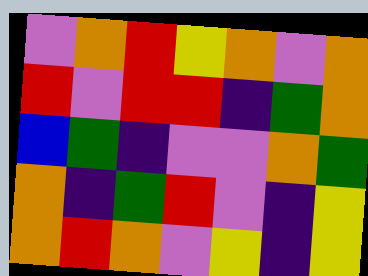[["violet", "orange", "red", "yellow", "orange", "violet", "orange"], ["red", "violet", "red", "red", "indigo", "green", "orange"], ["blue", "green", "indigo", "violet", "violet", "orange", "green"], ["orange", "indigo", "green", "red", "violet", "indigo", "yellow"], ["orange", "red", "orange", "violet", "yellow", "indigo", "yellow"]]